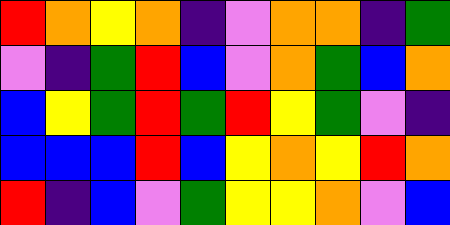[["red", "orange", "yellow", "orange", "indigo", "violet", "orange", "orange", "indigo", "green"], ["violet", "indigo", "green", "red", "blue", "violet", "orange", "green", "blue", "orange"], ["blue", "yellow", "green", "red", "green", "red", "yellow", "green", "violet", "indigo"], ["blue", "blue", "blue", "red", "blue", "yellow", "orange", "yellow", "red", "orange"], ["red", "indigo", "blue", "violet", "green", "yellow", "yellow", "orange", "violet", "blue"]]